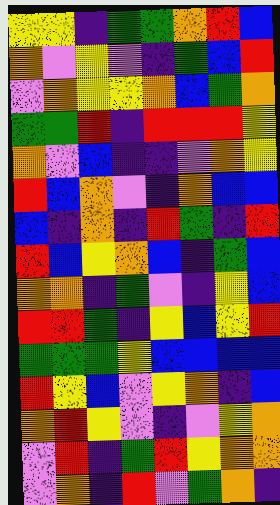[["yellow", "yellow", "indigo", "green", "green", "orange", "red", "blue"], ["orange", "violet", "yellow", "violet", "indigo", "green", "blue", "red"], ["violet", "orange", "yellow", "yellow", "orange", "blue", "green", "orange"], ["green", "green", "red", "indigo", "red", "red", "red", "yellow"], ["orange", "violet", "blue", "indigo", "indigo", "violet", "orange", "yellow"], ["red", "blue", "orange", "violet", "indigo", "orange", "blue", "blue"], ["blue", "indigo", "orange", "indigo", "red", "green", "indigo", "red"], ["red", "blue", "yellow", "orange", "blue", "indigo", "green", "blue"], ["orange", "orange", "indigo", "green", "violet", "indigo", "yellow", "blue"], ["red", "red", "green", "indigo", "yellow", "blue", "yellow", "red"], ["green", "green", "green", "yellow", "blue", "blue", "blue", "blue"], ["red", "yellow", "blue", "violet", "yellow", "orange", "indigo", "blue"], ["orange", "red", "yellow", "violet", "indigo", "violet", "yellow", "orange"], ["violet", "red", "indigo", "green", "red", "yellow", "orange", "orange"], ["violet", "orange", "indigo", "red", "violet", "green", "orange", "indigo"]]